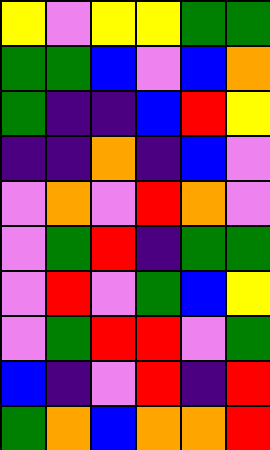[["yellow", "violet", "yellow", "yellow", "green", "green"], ["green", "green", "blue", "violet", "blue", "orange"], ["green", "indigo", "indigo", "blue", "red", "yellow"], ["indigo", "indigo", "orange", "indigo", "blue", "violet"], ["violet", "orange", "violet", "red", "orange", "violet"], ["violet", "green", "red", "indigo", "green", "green"], ["violet", "red", "violet", "green", "blue", "yellow"], ["violet", "green", "red", "red", "violet", "green"], ["blue", "indigo", "violet", "red", "indigo", "red"], ["green", "orange", "blue", "orange", "orange", "red"]]